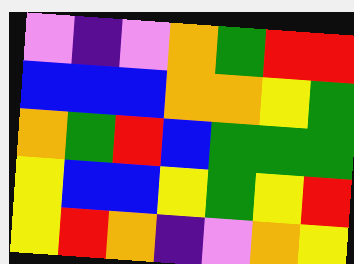[["violet", "indigo", "violet", "orange", "green", "red", "red"], ["blue", "blue", "blue", "orange", "orange", "yellow", "green"], ["orange", "green", "red", "blue", "green", "green", "green"], ["yellow", "blue", "blue", "yellow", "green", "yellow", "red"], ["yellow", "red", "orange", "indigo", "violet", "orange", "yellow"]]